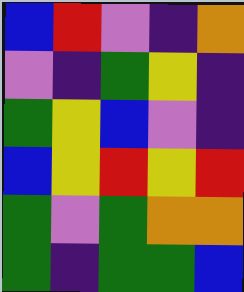[["blue", "red", "violet", "indigo", "orange"], ["violet", "indigo", "green", "yellow", "indigo"], ["green", "yellow", "blue", "violet", "indigo"], ["blue", "yellow", "red", "yellow", "red"], ["green", "violet", "green", "orange", "orange"], ["green", "indigo", "green", "green", "blue"]]